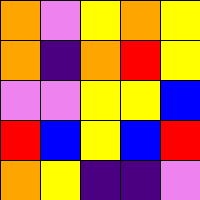[["orange", "violet", "yellow", "orange", "yellow"], ["orange", "indigo", "orange", "red", "yellow"], ["violet", "violet", "yellow", "yellow", "blue"], ["red", "blue", "yellow", "blue", "red"], ["orange", "yellow", "indigo", "indigo", "violet"]]